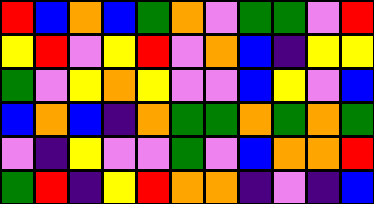[["red", "blue", "orange", "blue", "green", "orange", "violet", "green", "green", "violet", "red"], ["yellow", "red", "violet", "yellow", "red", "violet", "orange", "blue", "indigo", "yellow", "yellow"], ["green", "violet", "yellow", "orange", "yellow", "violet", "violet", "blue", "yellow", "violet", "blue"], ["blue", "orange", "blue", "indigo", "orange", "green", "green", "orange", "green", "orange", "green"], ["violet", "indigo", "yellow", "violet", "violet", "green", "violet", "blue", "orange", "orange", "red"], ["green", "red", "indigo", "yellow", "red", "orange", "orange", "indigo", "violet", "indigo", "blue"]]